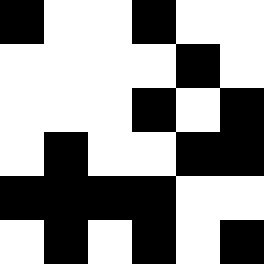[["black", "white", "white", "black", "white", "white"], ["white", "white", "white", "white", "black", "white"], ["white", "white", "white", "black", "white", "black"], ["white", "black", "white", "white", "black", "black"], ["black", "black", "black", "black", "white", "white"], ["white", "black", "white", "black", "white", "black"]]